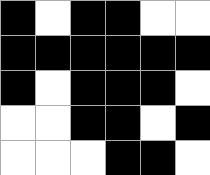[["black", "white", "black", "black", "white", "white"], ["black", "black", "black", "black", "black", "black"], ["black", "white", "black", "black", "black", "white"], ["white", "white", "black", "black", "white", "black"], ["white", "white", "white", "black", "black", "white"]]